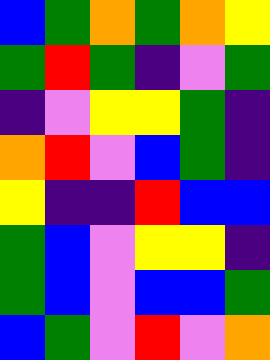[["blue", "green", "orange", "green", "orange", "yellow"], ["green", "red", "green", "indigo", "violet", "green"], ["indigo", "violet", "yellow", "yellow", "green", "indigo"], ["orange", "red", "violet", "blue", "green", "indigo"], ["yellow", "indigo", "indigo", "red", "blue", "blue"], ["green", "blue", "violet", "yellow", "yellow", "indigo"], ["green", "blue", "violet", "blue", "blue", "green"], ["blue", "green", "violet", "red", "violet", "orange"]]